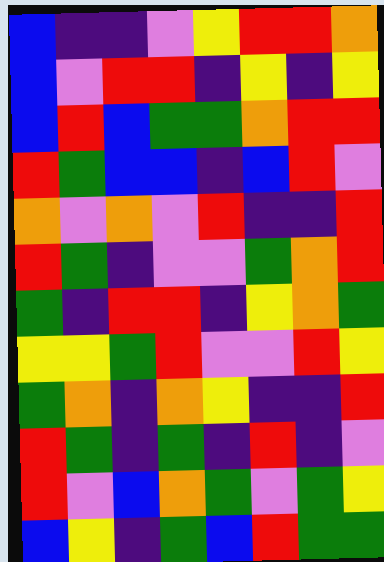[["blue", "indigo", "indigo", "violet", "yellow", "red", "red", "orange"], ["blue", "violet", "red", "red", "indigo", "yellow", "indigo", "yellow"], ["blue", "red", "blue", "green", "green", "orange", "red", "red"], ["red", "green", "blue", "blue", "indigo", "blue", "red", "violet"], ["orange", "violet", "orange", "violet", "red", "indigo", "indigo", "red"], ["red", "green", "indigo", "violet", "violet", "green", "orange", "red"], ["green", "indigo", "red", "red", "indigo", "yellow", "orange", "green"], ["yellow", "yellow", "green", "red", "violet", "violet", "red", "yellow"], ["green", "orange", "indigo", "orange", "yellow", "indigo", "indigo", "red"], ["red", "green", "indigo", "green", "indigo", "red", "indigo", "violet"], ["red", "violet", "blue", "orange", "green", "violet", "green", "yellow"], ["blue", "yellow", "indigo", "green", "blue", "red", "green", "green"]]